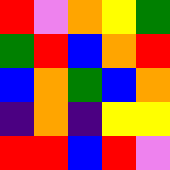[["red", "violet", "orange", "yellow", "green"], ["green", "red", "blue", "orange", "red"], ["blue", "orange", "green", "blue", "orange"], ["indigo", "orange", "indigo", "yellow", "yellow"], ["red", "red", "blue", "red", "violet"]]